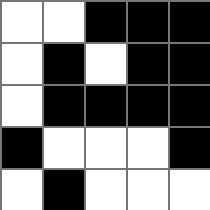[["white", "white", "black", "black", "black"], ["white", "black", "white", "black", "black"], ["white", "black", "black", "black", "black"], ["black", "white", "white", "white", "black"], ["white", "black", "white", "white", "white"]]